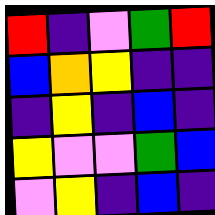[["red", "indigo", "violet", "green", "red"], ["blue", "orange", "yellow", "indigo", "indigo"], ["indigo", "yellow", "indigo", "blue", "indigo"], ["yellow", "violet", "violet", "green", "blue"], ["violet", "yellow", "indigo", "blue", "indigo"]]